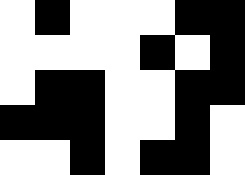[["white", "black", "white", "white", "white", "black", "black"], ["white", "white", "white", "white", "black", "white", "black"], ["white", "black", "black", "white", "white", "black", "black"], ["black", "black", "black", "white", "white", "black", "white"], ["white", "white", "black", "white", "black", "black", "white"]]